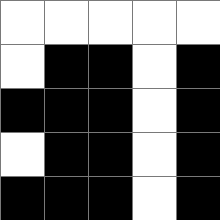[["white", "white", "white", "white", "white"], ["white", "black", "black", "white", "black"], ["black", "black", "black", "white", "black"], ["white", "black", "black", "white", "black"], ["black", "black", "black", "white", "black"]]